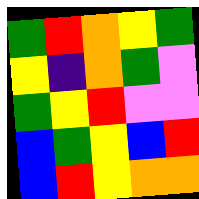[["green", "red", "orange", "yellow", "green"], ["yellow", "indigo", "orange", "green", "violet"], ["green", "yellow", "red", "violet", "violet"], ["blue", "green", "yellow", "blue", "red"], ["blue", "red", "yellow", "orange", "orange"]]